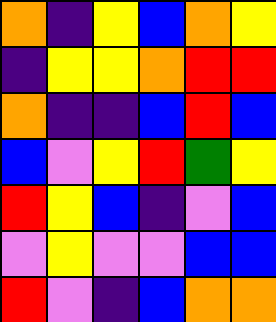[["orange", "indigo", "yellow", "blue", "orange", "yellow"], ["indigo", "yellow", "yellow", "orange", "red", "red"], ["orange", "indigo", "indigo", "blue", "red", "blue"], ["blue", "violet", "yellow", "red", "green", "yellow"], ["red", "yellow", "blue", "indigo", "violet", "blue"], ["violet", "yellow", "violet", "violet", "blue", "blue"], ["red", "violet", "indigo", "blue", "orange", "orange"]]